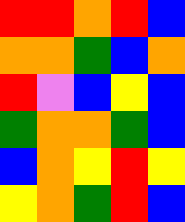[["red", "red", "orange", "red", "blue"], ["orange", "orange", "green", "blue", "orange"], ["red", "violet", "blue", "yellow", "blue"], ["green", "orange", "orange", "green", "blue"], ["blue", "orange", "yellow", "red", "yellow"], ["yellow", "orange", "green", "red", "blue"]]